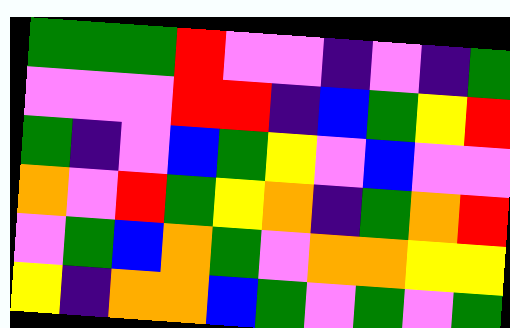[["green", "green", "green", "red", "violet", "violet", "indigo", "violet", "indigo", "green"], ["violet", "violet", "violet", "red", "red", "indigo", "blue", "green", "yellow", "red"], ["green", "indigo", "violet", "blue", "green", "yellow", "violet", "blue", "violet", "violet"], ["orange", "violet", "red", "green", "yellow", "orange", "indigo", "green", "orange", "red"], ["violet", "green", "blue", "orange", "green", "violet", "orange", "orange", "yellow", "yellow"], ["yellow", "indigo", "orange", "orange", "blue", "green", "violet", "green", "violet", "green"]]